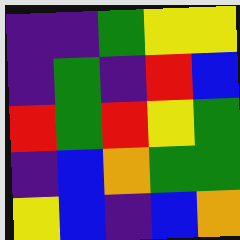[["indigo", "indigo", "green", "yellow", "yellow"], ["indigo", "green", "indigo", "red", "blue"], ["red", "green", "red", "yellow", "green"], ["indigo", "blue", "orange", "green", "green"], ["yellow", "blue", "indigo", "blue", "orange"]]